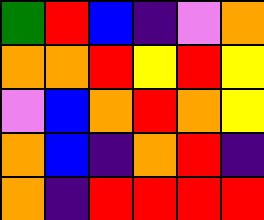[["green", "red", "blue", "indigo", "violet", "orange"], ["orange", "orange", "red", "yellow", "red", "yellow"], ["violet", "blue", "orange", "red", "orange", "yellow"], ["orange", "blue", "indigo", "orange", "red", "indigo"], ["orange", "indigo", "red", "red", "red", "red"]]